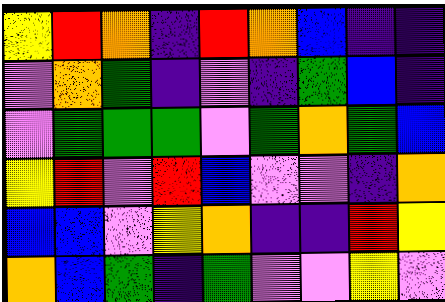[["yellow", "red", "orange", "indigo", "red", "orange", "blue", "indigo", "indigo"], ["violet", "orange", "green", "indigo", "violet", "indigo", "green", "blue", "indigo"], ["violet", "green", "green", "green", "violet", "green", "orange", "green", "blue"], ["yellow", "red", "violet", "red", "blue", "violet", "violet", "indigo", "orange"], ["blue", "blue", "violet", "yellow", "orange", "indigo", "indigo", "red", "yellow"], ["orange", "blue", "green", "indigo", "green", "violet", "violet", "yellow", "violet"]]